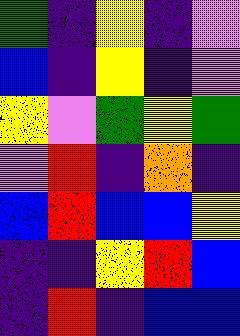[["green", "indigo", "yellow", "indigo", "violet"], ["blue", "indigo", "yellow", "indigo", "violet"], ["yellow", "violet", "green", "yellow", "green"], ["violet", "red", "indigo", "orange", "indigo"], ["blue", "red", "blue", "blue", "yellow"], ["indigo", "indigo", "yellow", "red", "blue"], ["indigo", "red", "indigo", "blue", "blue"]]